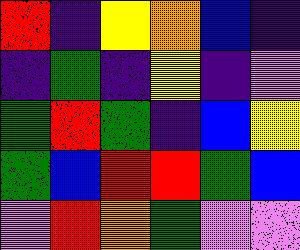[["red", "indigo", "yellow", "orange", "blue", "indigo"], ["indigo", "green", "indigo", "yellow", "indigo", "violet"], ["green", "red", "green", "indigo", "blue", "yellow"], ["green", "blue", "red", "red", "green", "blue"], ["violet", "red", "orange", "green", "violet", "violet"]]